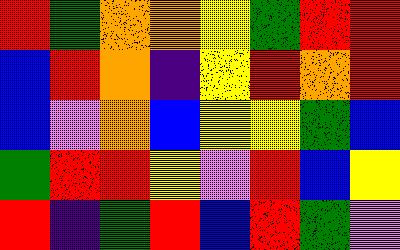[["red", "green", "orange", "orange", "yellow", "green", "red", "red"], ["blue", "red", "orange", "indigo", "yellow", "red", "orange", "red"], ["blue", "violet", "orange", "blue", "yellow", "yellow", "green", "blue"], ["green", "red", "red", "yellow", "violet", "red", "blue", "yellow"], ["red", "indigo", "green", "red", "blue", "red", "green", "violet"]]